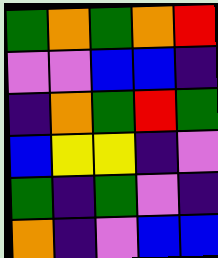[["green", "orange", "green", "orange", "red"], ["violet", "violet", "blue", "blue", "indigo"], ["indigo", "orange", "green", "red", "green"], ["blue", "yellow", "yellow", "indigo", "violet"], ["green", "indigo", "green", "violet", "indigo"], ["orange", "indigo", "violet", "blue", "blue"]]